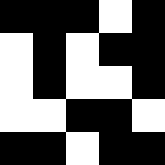[["black", "black", "black", "white", "black"], ["white", "black", "white", "black", "black"], ["white", "black", "white", "white", "black"], ["white", "white", "black", "black", "white"], ["black", "black", "white", "black", "black"]]